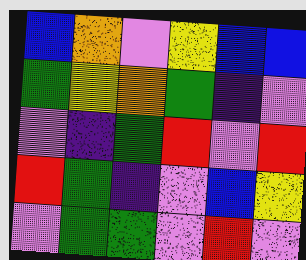[["blue", "orange", "violet", "yellow", "blue", "blue"], ["green", "yellow", "orange", "green", "indigo", "violet"], ["violet", "indigo", "green", "red", "violet", "red"], ["red", "green", "indigo", "violet", "blue", "yellow"], ["violet", "green", "green", "violet", "red", "violet"]]